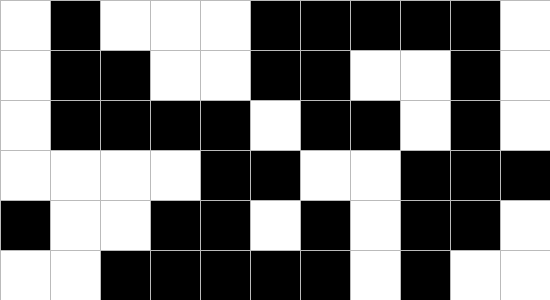[["white", "black", "white", "white", "white", "black", "black", "black", "black", "black", "white"], ["white", "black", "black", "white", "white", "black", "black", "white", "white", "black", "white"], ["white", "black", "black", "black", "black", "white", "black", "black", "white", "black", "white"], ["white", "white", "white", "white", "black", "black", "white", "white", "black", "black", "black"], ["black", "white", "white", "black", "black", "white", "black", "white", "black", "black", "white"], ["white", "white", "black", "black", "black", "black", "black", "white", "black", "white", "white"]]